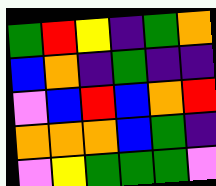[["green", "red", "yellow", "indigo", "green", "orange"], ["blue", "orange", "indigo", "green", "indigo", "indigo"], ["violet", "blue", "red", "blue", "orange", "red"], ["orange", "orange", "orange", "blue", "green", "indigo"], ["violet", "yellow", "green", "green", "green", "violet"]]